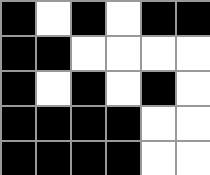[["black", "white", "black", "white", "black", "black"], ["black", "black", "white", "white", "white", "white"], ["black", "white", "black", "white", "black", "white"], ["black", "black", "black", "black", "white", "white"], ["black", "black", "black", "black", "white", "white"]]